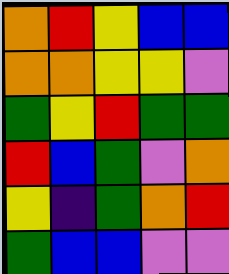[["orange", "red", "yellow", "blue", "blue"], ["orange", "orange", "yellow", "yellow", "violet"], ["green", "yellow", "red", "green", "green"], ["red", "blue", "green", "violet", "orange"], ["yellow", "indigo", "green", "orange", "red"], ["green", "blue", "blue", "violet", "violet"]]